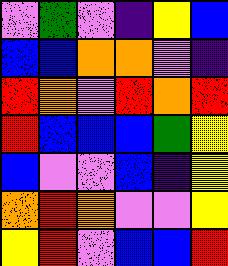[["violet", "green", "violet", "indigo", "yellow", "blue"], ["blue", "blue", "orange", "orange", "violet", "indigo"], ["red", "orange", "violet", "red", "orange", "red"], ["red", "blue", "blue", "blue", "green", "yellow"], ["blue", "violet", "violet", "blue", "indigo", "yellow"], ["orange", "red", "orange", "violet", "violet", "yellow"], ["yellow", "red", "violet", "blue", "blue", "red"]]